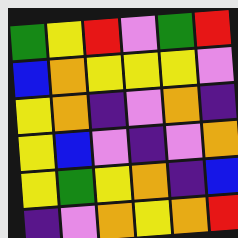[["green", "yellow", "red", "violet", "green", "red"], ["blue", "orange", "yellow", "yellow", "yellow", "violet"], ["yellow", "orange", "indigo", "violet", "orange", "indigo"], ["yellow", "blue", "violet", "indigo", "violet", "orange"], ["yellow", "green", "yellow", "orange", "indigo", "blue"], ["indigo", "violet", "orange", "yellow", "orange", "red"]]